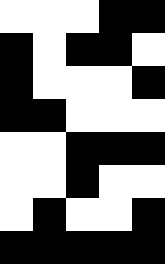[["white", "white", "white", "black", "black"], ["black", "white", "black", "black", "white"], ["black", "white", "white", "white", "black"], ["black", "black", "white", "white", "white"], ["white", "white", "black", "black", "black"], ["white", "white", "black", "white", "white"], ["white", "black", "white", "white", "black"], ["black", "black", "black", "black", "black"]]